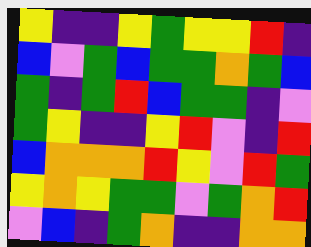[["yellow", "indigo", "indigo", "yellow", "green", "yellow", "yellow", "red", "indigo"], ["blue", "violet", "green", "blue", "green", "green", "orange", "green", "blue"], ["green", "indigo", "green", "red", "blue", "green", "green", "indigo", "violet"], ["green", "yellow", "indigo", "indigo", "yellow", "red", "violet", "indigo", "red"], ["blue", "orange", "orange", "orange", "red", "yellow", "violet", "red", "green"], ["yellow", "orange", "yellow", "green", "green", "violet", "green", "orange", "red"], ["violet", "blue", "indigo", "green", "orange", "indigo", "indigo", "orange", "orange"]]